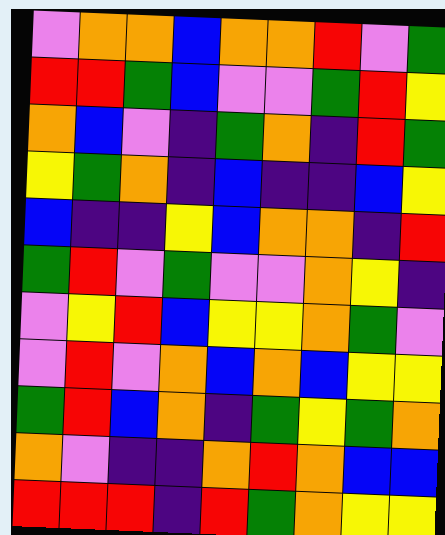[["violet", "orange", "orange", "blue", "orange", "orange", "red", "violet", "green"], ["red", "red", "green", "blue", "violet", "violet", "green", "red", "yellow"], ["orange", "blue", "violet", "indigo", "green", "orange", "indigo", "red", "green"], ["yellow", "green", "orange", "indigo", "blue", "indigo", "indigo", "blue", "yellow"], ["blue", "indigo", "indigo", "yellow", "blue", "orange", "orange", "indigo", "red"], ["green", "red", "violet", "green", "violet", "violet", "orange", "yellow", "indigo"], ["violet", "yellow", "red", "blue", "yellow", "yellow", "orange", "green", "violet"], ["violet", "red", "violet", "orange", "blue", "orange", "blue", "yellow", "yellow"], ["green", "red", "blue", "orange", "indigo", "green", "yellow", "green", "orange"], ["orange", "violet", "indigo", "indigo", "orange", "red", "orange", "blue", "blue"], ["red", "red", "red", "indigo", "red", "green", "orange", "yellow", "yellow"]]